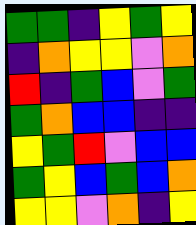[["green", "green", "indigo", "yellow", "green", "yellow"], ["indigo", "orange", "yellow", "yellow", "violet", "orange"], ["red", "indigo", "green", "blue", "violet", "green"], ["green", "orange", "blue", "blue", "indigo", "indigo"], ["yellow", "green", "red", "violet", "blue", "blue"], ["green", "yellow", "blue", "green", "blue", "orange"], ["yellow", "yellow", "violet", "orange", "indigo", "yellow"]]